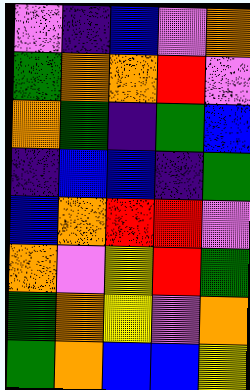[["violet", "indigo", "blue", "violet", "orange"], ["green", "orange", "orange", "red", "violet"], ["orange", "green", "indigo", "green", "blue"], ["indigo", "blue", "blue", "indigo", "green"], ["blue", "orange", "red", "red", "violet"], ["orange", "violet", "yellow", "red", "green"], ["green", "orange", "yellow", "violet", "orange"], ["green", "orange", "blue", "blue", "yellow"]]